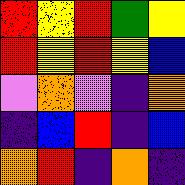[["red", "yellow", "red", "green", "yellow"], ["red", "yellow", "red", "yellow", "blue"], ["violet", "orange", "violet", "indigo", "orange"], ["indigo", "blue", "red", "indigo", "blue"], ["orange", "red", "indigo", "orange", "indigo"]]